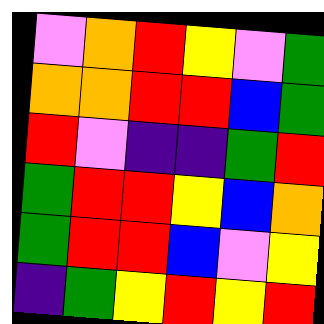[["violet", "orange", "red", "yellow", "violet", "green"], ["orange", "orange", "red", "red", "blue", "green"], ["red", "violet", "indigo", "indigo", "green", "red"], ["green", "red", "red", "yellow", "blue", "orange"], ["green", "red", "red", "blue", "violet", "yellow"], ["indigo", "green", "yellow", "red", "yellow", "red"]]